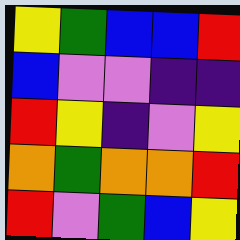[["yellow", "green", "blue", "blue", "red"], ["blue", "violet", "violet", "indigo", "indigo"], ["red", "yellow", "indigo", "violet", "yellow"], ["orange", "green", "orange", "orange", "red"], ["red", "violet", "green", "blue", "yellow"]]